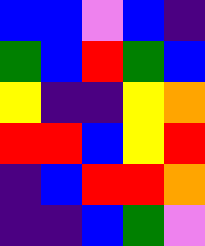[["blue", "blue", "violet", "blue", "indigo"], ["green", "blue", "red", "green", "blue"], ["yellow", "indigo", "indigo", "yellow", "orange"], ["red", "red", "blue", "yellow", "red"], ["indigo", "blue", "red", "red", "orange"], ["indigo", "indigo", "blue", "green", "violet"]]